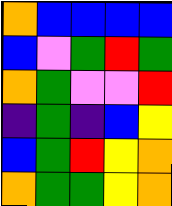[["orange", "blue", "blue", "blue", "blue"], ["blue", "violet", "green", "red", "green"], ["orange", "green", "violet", "violet", "red"], ["indigo", "green", "indigo", "blue", "yellow"], ["blue", "green", "red", "yellow", "orange"], ["orange", "green", "green", "yellow", "orange"]]